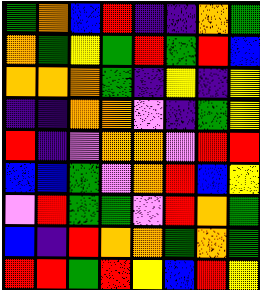[["green", "orange", "blue", "red", "indigo", "indigo", "orange", "green"], ["orange", "green", "yellow", "green", "red", "green", "red", "blue"], ["orange", "orange", "orange", "green", "indigo", "yellow", "indigo", "yellow"], ["indigo", "indigo", "orange", "orange", "violet", "indigo", "green", "yellow"], ["red", "indigo", "violet", "orange", "orange", "violet", "red", "red"], ["blue", "blue", "green", "violet", "orange", "red", "blue", "yellow"], ["violet", "red", "green", "green", "violet", "red", "orange", "green"], ["blue", "indigo", "red", "orange", "orange", "green", "orange", "green"], ["red", "red", "green", "red", "yellow", "blue", "red", "yellow"]]